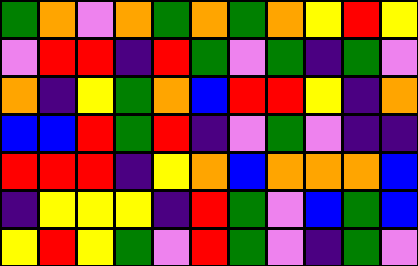[["green", "orange", "violet", "orange", "green", "orange", "green", "orange", "yellow", "red", "yellow"], ["violet", "red", "red", "indigo", "red", "green", "violet", "green", "indigo", "green", "violet"], ["orange", "indigo", "yellow", "green", "orange", "blue", "red", "red", "yellow", "indigo", "orange"], ["blue", "blue", "red", "green", "red", "indigo", "violet", "green", "violet", "indigo", "indigo"], ["red", "red", "red", "indigo", "yellow", "orange", "blue", "orange", "orange", "orange", "blue"], ["indigo", "yellow", "yellow", "yellow", "indigo", "red", "green", "violet", "blue", "green", "blue"], ["yellow", "red", "yellow", "green", "violet", "red", "green", "violet", "indigo", "green", "violet"]]